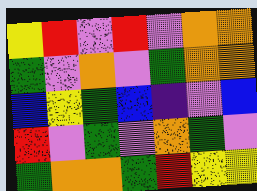[["yellow", "red", "violet", "red", "violet", "orange", "orange"], ["green", "violet", "orange", "violet", "green", "orange", "orange"], ["blue", "yellow", "green", "blue", "indigo", "violet", "blue"], ["red", "violet", "green", "violet", "orange", "green", "violet"], ["green", "orange", "orange", "green", "red", "yellow", "yellow"]]